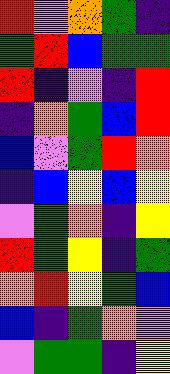[["red", "violet", "orange", "green", "indigo"], ["green", "red", "blue", "green", "green"], ["red", "indigo", "violet", "indigo", "red"], ["indigo", "orange", "green", "blue", "red"], ["blue", "violet", "green", "red", "orange"], ["indigo", "blue", "yellow", "blue", "yellow"], ["violet", "green", "orange", "indigo", "yellow"], ["red", "green", "yellow", "indigo", "green"], ["orange", "red", "yellow", "green", "blue"], ["blue", "indigo", "green", "orange", "violet"], ["violet", "green", "green", "indigo", "yellow"]]